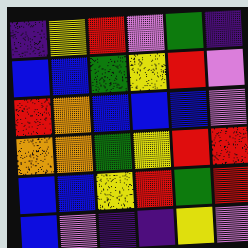[["indigo", "yellow", "red", "violet", "green", "indigo"], ["blue", "blue", "green", "yellow", "red", "violet"], ["red", "orange", "blue", "blue", "blue", "violet"], ["orange", "orange", "green", "yellow", "red", "red"], ["blue", "blue", "yellow", "red", "green", "red"], ["blue", "violet", "indigo", "indigo", "yellow", "violet"]]